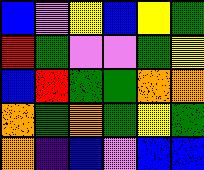[["blue", "violet", "yellow", "blue", "yellow", "green"], ["red", "green", "violet", "violet", "green", "yellow"], ["blue", "red", "green", "green", "orange", "orange"], ["orange", "green", "orange", "green", "yellow", "green"], ["orange", "indigo", "blue", "violet", "blue", "blue"]]